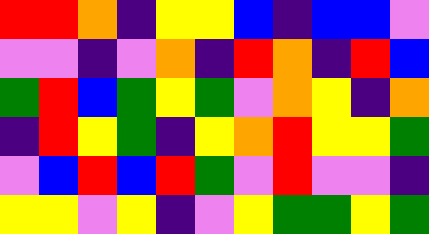[["red", "red", "orange", "indigo", "yellow", "yellow", "blue", "indigo", "blue", "blue", "violet"], ["violet", "violet", "indigo", "violet", "orange", "indigo", "red", "orange", "indigo", "red", "blue"], ["green", "red", "blue", "green", "yellow", "green", "violet", "orange", "yellow", "indigo", "orange"], ["indigo", "red", "yellow", "green", "indigo", "yellow", "orange", "red", "yellow", "yellow", "green"], ["violet", "blue", "red", "blue", "red", "green", "violet", "red", "violet", "violet", "indigo"], ["yellow", "yellow", "violet", "yellow", "indigo", "violet", "yellow", "green", "green", "yellow", "green"]]